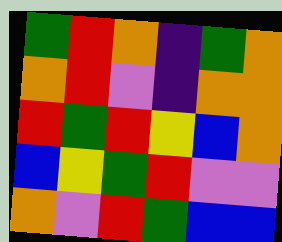[["green", "red", "orange", "indigo", "green", "orange"], ["orange", "red", "violet", "indigo", "orange", "orange"], ["red", "green", "red", "yellow", "blue", "orange"], ["blue", "yellow", "green", "red", "violet", "violet"], ["orange", "violet", "red", "green", "blue", "blue"]]